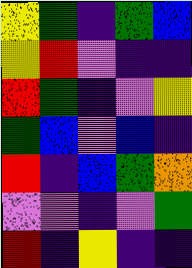[["yellow", "green", "indigo", "green", "blue"], ["yellow", "red", "violet", "indigo", "indigo"], ["red", "green", "indigo", "violet", "yellow"], ["green", "blue", "violet", "blue", "indigo"], ["red", "indigo", "blue", "green", "orange"], ["violet", "violet", "indigo", "violet", "green"], ["red", "indigo", "yellow", "indigo", "indigo"]]